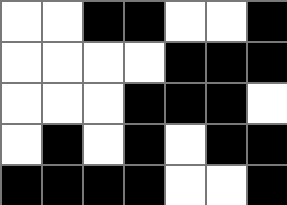[["white", "white", "black", "black", "white", "white", "black"], ["white", "white", "white", "white", "black", "black", "black"], ["white", "white", "white", "black", "black", "black", "white"], ["white", "black", "white", "black", "white", "black", "black"], ["black", "black", "black", "black", "white", "white", "black"]]